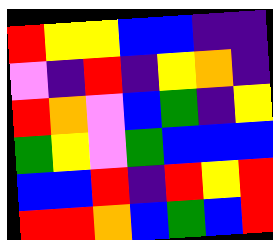[["red", "yellow", "yellow", "blue", "blue", "indigo", "indigo"], ["violet", "indigo", "red", "indigo", "yellow", "orange", "indigo"], ["red", "orange", "violet", "blue", "green", "indigo", "yellow"], ["green", "yellow", "violet", "green", "blue", "blue", "blue"], ["blue", "blue", "red", "indigo", "red", "yellow", "red"], ["red", "red", "orange", "blue", "green", "blue", "red"]]